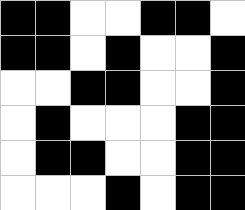[["black", "black", "white", "white", "black", "black", "white"], ["black", "black", "white", "black", "white", "white", "black"], ["white", "white", "black", "black", "white", "white", "black"], ["white", "black", "white", "white", "white", "black", "black"], ["white", "black", "black", "white", "white", "black", "black"], ["white", "white", "white", "black", "white", "black", "black"]]